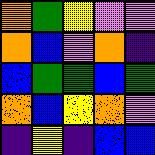[["orange", "green", "yellow", "violet", "violet"], ["orange", "blue", "violet", "orange", "indigo"], ["blue", "green", "green", "blue", "green"], ["orange", "blue", "yellow", "orange", "violet"], ["indigo", "yellow", "indigo", "blue", "blue"]]